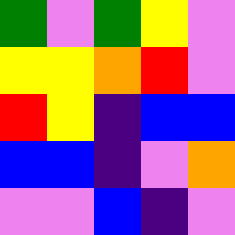[["green", "violet", "green", "yellow", "violet"], ["yellow", "yellow", "orange", "red", "violet"], ["red", "yellow", "indigo", "blue", "blue"], ["blue", "blue", "indigo", "violet", "orange"], ["violet", "violet", "blue", "indigo", "violet"]]